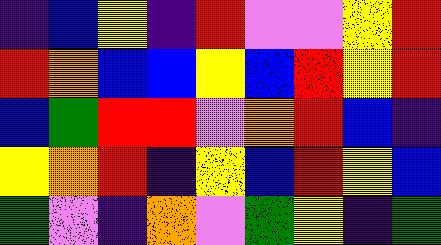[["indigo", "blue", "yellow", "indigo", "red", "violet", "violet", "yellow", "red"], ["red", "orange", "blue", "blue", "yellow", "blue", "red", "yellow", "red"], ["blue", "green", "red", "red", "violet", "orange", "red", "blue", "indigo"], ["yellow", "orange", "red", "indigo", "yellow", "blue", "red", "yellow", "blue"], ["green", "violet", "indigo", "orange", "violet", "green", "yellow", "indigo", "green"]]